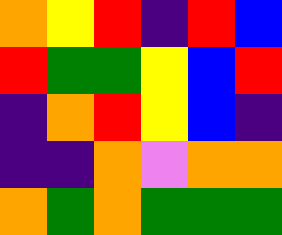[["orange", "yellow", "red", "indigo", "red", "blue"], ["red", "green", "green", "yellow", "blue", "red"], ["indigo", "orange", "red", "yellow", "blue", "indigo"], ["indigo", "indigo", "orange", "violet", "orange", "orange"], ["orange", "green", "orange", "green", "green", "green"]]